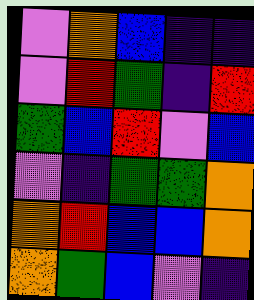[["violet", "orange", "blue", "indigo", "indigo"], ["violet", "red", "green", "indigo", "red"], ["green", "blue", "red", "violet", "blue"], ["violet", "indigo", "green", "green", "orange"], ["orange", "red", "blue", "blue", "orange"], ["orange", "green", "blue", "violet", "indigo"]]